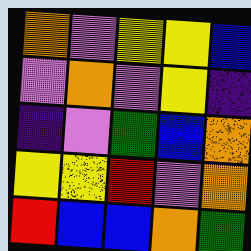[["orange", "violet", "yellow", "yellow", "blue"], ["violet", "orange", "violet", "yellow", "indigo"], ["indigo", "violet", "green", "blue", "orange"], ["yellow", "yellow", "red", "violet", "orange"], ["red", "blue", "blue", "orange", "green"]]